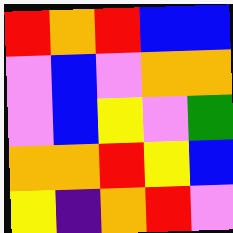[["red", "orange", "red", "blue", "blue"], ["violet", "blue", "violet", "orange", "orange"], ["violet", "blue", "yellow", "violet", "green"], ["orange", "orange", "red", "yellow", "blue"], ["yellow", "indigo", "orange", "red", "violet"]]